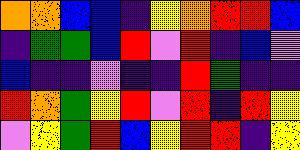[["orange", "orange", "blue", "blue", "indigo", "yellow", "orange", "red", "red", "blue"], ["indigo", "green", "green", "blue", "red", "violet", "red", "indigo", "blue", "violet"], ["blue", "indigo", "indigo", "violet", "indigo", "indigo", "red", "green", "indigo", "indigo"], ["red", "orange", "green", "yellow", "red", "violet", "red", "indigo", "red", "yellow"], ["violet", "yellow", "green", "red", "blue", "yellow", "red", "red", "indigo", "yellow"]]